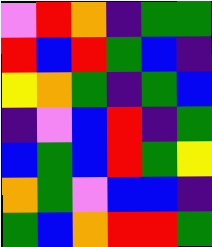[["violet", "red", "orange", "indigo", "green", "green"], ["red", "blue", "red", "green", "blue", "indigo"], ["yellow", "orange", "green", "indigo", "green", "blue"], ["indigo", "violet", "blue", "red", "indigo", "green"], ["blue", "green", "blue", "red", "green", "yellow"], ["orange", "green", "violet", "blue", "blue", "indigo"], ["green", "blue", "orange", "red", "red", "green"]]